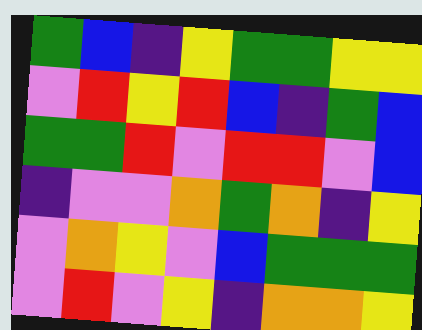[["green", "blue", "indigo", "yellow", "green", "green", "yellow", "yellow"], ["violet", "red", "yellow", "red", "blue", "indigo", "green", "blue"], ["green", "green", "red", "violet", "red", "red", "violet", "blue"], ["indigo", "violet", "violet", "orange", "green", "orange", "indigo", "yellow"], ["violet", "orange", "yellow", "violet", "blue", "green", "green", "green"], ["violet", "red", "violet", "yellow", "indigo", "orange", "orange", "yellow"]]